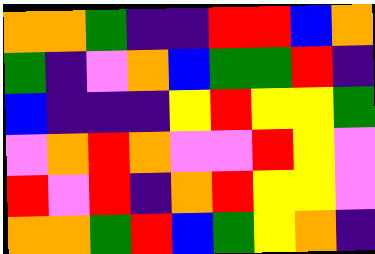[["orange", "orange", "green", "indigo", "indigo", "red", "red", "blue", "orange"], ["green", "indigo", "violet", "orange", "blue", "green", "green", "red", "indigo"], ["blue", "indigo", "indigo", "indigo", "yellow", "red", "yellow", "yellow", "green"], ["violet", "orange", "red", "orange", "violet", "violet", "red", "yellow", "violet"], ["red", "violet", "red", "indigo", "orange", "red", "yellow", "yellow", "violet"], ["orange", "orange", "green", "red", "blue", "green", "yellow", "orange", "indigo"]]